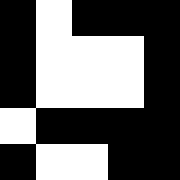[["black", "white", "black", "black", "black"], ["black", "white", "white", "white", "black"], ["black", "white", "white", "white", "black"], ["white", "black", "black", "black", "black"], ["black", "white", "white", "black", "black"]]